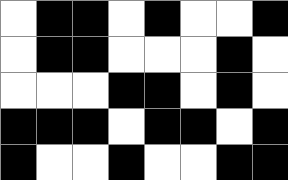[["white", "black", "black", "white", "black", "white", "white", "black"], ["white", "black", "black", "white", "white", "white", "black", "white"], ["white", "white", "white", "black", "black", "white", "black", "white"], ["black", "black", "black", "white", "black", "black", "white", "black"], ["black", "white", "white", "black", "white", "white", "black", "black"]]